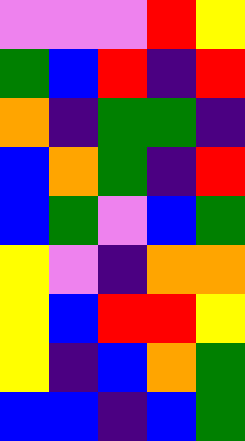[["violet", "violet", "violet", "red", "yellow"], ["green", "blue", "red", "indigo", "red"], ["orange", "indigo", "green", "green", "indigo"], ["blue", "orange", "green", "indigo", "red"], ["blue", "green", "violet", "blue", "green"], ["yellow", "violet", "indigo", "orange", "orange"], ["yellow", "blue", "red", "red", "yellow"], ["yellow", "indigo", "blue", "orange", "green"], ["blue", "blue", "indigo", "blue", "green"]]